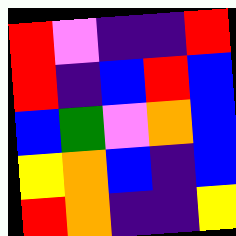[["red", "violet", "indigo", "indigo", "red"], ["red", "indigo", "blue", "red", "blue"], ["blue", "green", "violet", "orange", "blue"], ["yellow", "orange", "blue", "indigo", "blue"], ["red", "orange", "indigo", "indigo", "yellow"]]